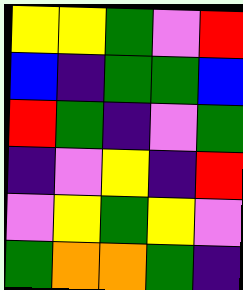[["yellow", "yellow", "green", "violet", "red"], ["blue", "indigo", "green", "green", "blue"], ["red", "green", "indigo", "violet", "green"], ["indigo", "violet", "yellow", "indigo", "red"], ["violet", "yellow", "green", "yellow", "violet"], ["green", "orange", "orange", "green", "indigo"]]